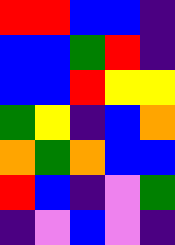[["red", "red", "blue", "blue", "indigo"], ["blue", "blue", "green", "red", "indigo"], ["blue", "blue", "red", "yellow", "yellow"], ["green", "yellow", "indigo", "blue", "orange"], ["orange", "green", "orange", "blue", "blue"], ["red", "blue", "indigo", "violet", "green"], ["indigo", "violet", "blue", "violet", "indigo"]]